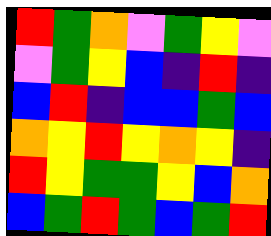[["red", "green", "orange", "violet", "green", "yellow", "violet"], ["violet", "green", "yellow", "blue", "indigo", "red", "indigo"], ["blue", "red", "indigo", "blue", "blue", "green", "blue"], ["orange", "yellow", "red", "yellow", "orange", "yellow", "indigo"], ["red", "yellow", "green", "green", "yellow", "blue", "orange"], ["blue", "green", "red", "green", "blue", "green", "red"]]